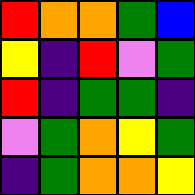[["red", "orange", "orange", "green", "blue"], ["yellow", "indigo", "red", "violet", "green"], ["red", "indigo", "green", "green", "indigo"], ["violet", "green", "orange", "yellow", "green"], ["indigo", "green", "orange", "orange", "yellow"]]